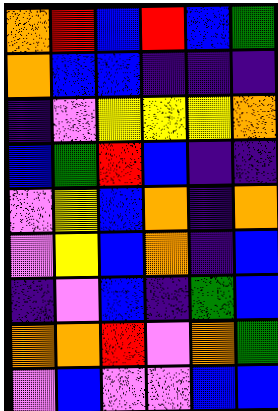[["orange", "red", "blue", "red", "blue", "green"], ["orange", "blue", "blue", "indigo", "indigo", "indigo"], ["indigo", "violet", "yellow", "yellow", "yellow", "orange"], ["blue", "green", "red", "blue", "indigo", "indigo"], ["violet", "yellow", "blue", "orange", "indigo", "orange"], ["violet", "yellow", "blue", "orange", "indigo", "blue"], ["indigo", "violet", "blue", "indigo", "green", "blue"], ["orange", "orange", "red", "violet", "orange", "green"], ["violet", "blue", "violet", "violet", "blue", "blue"]]